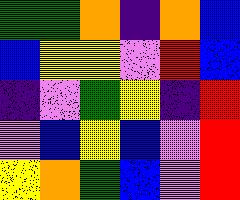[["green", "green", "orange", "indigo", "orange", "blue"], ["blue", "yellow", "yellow", "violet", "red", "blue"], ["indigo", "violet", "green", "yellow", "indigo", "red"], ["violet", "blue", "yellow", "blue", "violet", "red"], ["yellow", "orange", "green", "blue", "violet", "red"]]